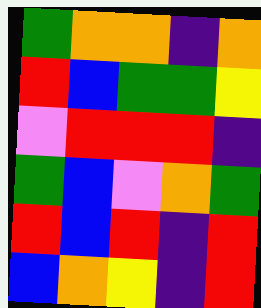[["green", "orange", "orange", "indigo", "orange"], ["red", "blue", "green", "green", "yellow"], ["violet", "red", "red", "red", "indigo"], ["green", "blue", "violet", "orange", "green"], ["red", "blue", "red", "indigo", "red"], ["blue", "orange", "yellow", "indigo", "red"]]